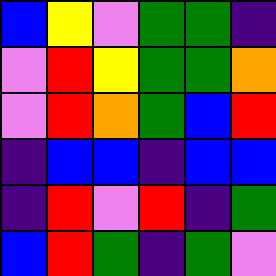[["blue", "yellow", "violet", "green", "green", "indigo"], ["violet", "red", "yellow", "green", "green", "orange"], ["violet", "red", "orange", "green", "blue", "red"], ["indigo", "blue", "blue", "indigo", "blue", "blue"], ["indigo", "red", "violet", "red", "indigo", "green"], ["blue", "red", "green", "indigo", "green", "violet"]]